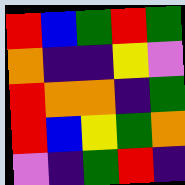[["red", "blue", "green", "red", "green"], ["orange", "indigo", "indigo", "yellow", "violet"], ["red", "orange", "orange", "indigo", "green"], ["red", "blue", "yellow", "green", "orange"], ["violet", "indigo", "green", "red", "indigo"]]